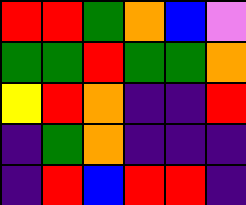[["red", "red", "green", "orange", "blue", "violet"], ["green", "green", "red", "green", "green", "orange"], ["yellow", "red", "orange", "indigo", "indigo", "red"], ["indigo", "green", "orange", "indigo", "indigo", "indigo"], ["indigo", "red", "blue", "red", "red", "indigo"]]